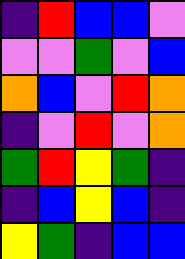[["indigo", "red", "blue", "blue", "violet"], ["violet", "violet", "green", "violet", "blue"], ["orange", "blue", "violet", "red", "orange"], ["indigo", "violet", "red", "violet", "orange"], ["green", "red", "yellow", "green", "indigo"], ["indigo", "blue", "yellow", "blue", "indigo"], ["yellow", "green", "indigo", "blue", "blue"]]